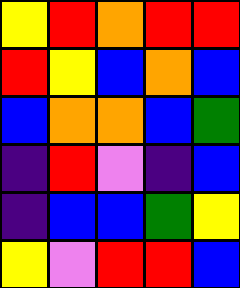[["yellow", "red", "orange", "red", "red"], ["red", "yellow", "blue", "orange", "blue"], ["blue", "orange", "orange", "blue", "green"], ["indigo", "red", "violet", "indigo", "blue"], ["indigo", "blue", "blue", "green", "yellow"], ["yellow", "violet", "red", "red", "blue"]]